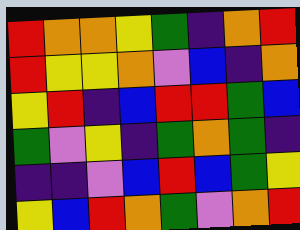[["red", "orange", "orange", "yellow", "green", "indigo", "orange", "red"], ["red", "yellow", "yellow", "orange", "violet", "blue", "indigo", "orange"], ["yellow", "red", "indigo", "blue", "red", "red", "green", "blue"], ["green", "violet", "yellow", "indigo", "green", "orange", "green", "indigo"], ["indigo", "indigo", "violet", "blue", "red", "blue", "green", "yellow"], ["yellow", "blue", "red", "orange", "green", "violet", "orange", "red"]]